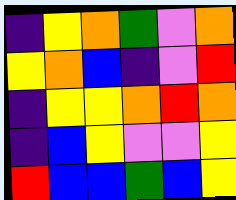[["indigo", "yellow", "orange", "green", "violet", "orange"], ["yellow", "orange", "blue", "indigo", "violet", "red"], ["indigo", "yellow", "yellow", "orange", "red", "orange"], ["indigo", "blue", "yellow", "violet", "violet", "yellow"], ["red", "blue", "blue", "green", "blue", "yellow"]]